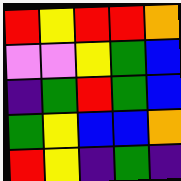[["red", "yellow", "red", "red", "orange"], ["violet", "violet", "yellow", "green", "blue"], ["indigo", "green", "red", "green", "blue"], ["green", "yellow", "blue", "blue", "orange"], ["red", "yellow", "indigo", "green", "indigo"]]